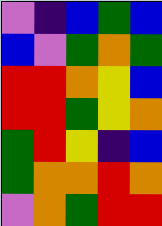[["violet", "indigo", "blue", "green", "blue"], ["blue", "violet", "green", "orange", "green"], ["red", "red", "orange", "yellow", "blue"], ["red", "red", "green", "yellow", "orange"], ["green", "red", "yellow", "indigo", "blue"], ["green", "orange", "orange", "red", "orange"], ["violet", "orange", "green", "red", "red"]]